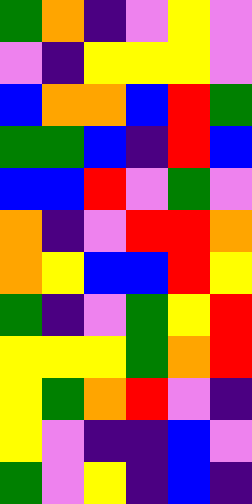[["green", "orange", "indigo", "violet", "yellow", "violet"], ["violet", "indigo", "yellow", "yellow", "yellow", "violet"], ["blue", "orange", "orange", "blue", "red", "green"], ["green", "green", "blue", "indigo", "red", "blue"], ["blue", "blue", "red", "violet", "green", "violet"], ["orange", "indigo", "violet", "red", "red", "orange"], ["orange", "yellow", "blue", "blue", "red", "yellow"], ["green", "indigo", "violet", "green", "yellow", "red"], ["yellow", "yellow", "yellow", "green", "orange", "red"], ["yellow", "green", "orange", "red", "violet", "indigo"], ["yellow", "violet", "indigo", "indigo", "blue", "violet"], ["green", "violet", "yellow", "indigo", "blue", "indigo"]]